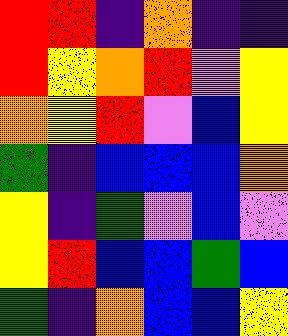[["red", "red", "indigo", "orange", "indigo", "indigo"], ["red", "yellow", "orange", "red", "violet", "yellow"], ["orange", "yellow", "red", "violet", "blue", "yellow"], ["green", "indigo", "blue", "blue", "blue", "orange"], ["yellow", "indigo", "green", "violet", "blue", "violet"], ["yellow", "red", "blue", "blue", "green", "blue"], ["green", "indigo", "orange", "blue", "blue", "yellow"]]